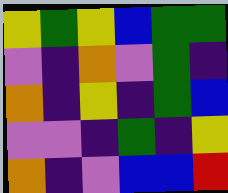[["yellow", "green", "yellow", "blue", "green", "green"], ["violet", "indigo", "orange", "violet", "green", "indigo"], ["orange", "indigo", "yellow", "indigo", "green", "blue"], ["violet", "violet", "indigo", "green", "indigo", "yellow"], ["orange", "indigo", "violet", "blue", "blue", "red"]]